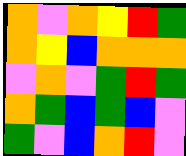[["orange", "violet", "orange", "yellow", "red", "green"], ["orange", "yellow", "blue", "orange", "orange", "orange"], ["violet", "orange", "violet", "green", "red", "green"], ["orange", "green", "blue", "green", "blue", "violet"], ["green", "violet", "blue", "orange", "red", "violet"]]